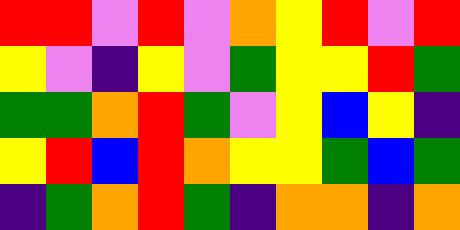[["red", "red", "violet", "red", "violet", "orange", "yellow", "red", "violet", "red"], ["yellow", "violet", "indigo", "yellow", "violet", "green", "yellow", "yellow", "red", "green"], ["green", "green", "orange", "red", "green", "violet", "yellow", "blue", "yellow", "indigo"], ["yellow", "red", "blue", "red", "orange", "yellow", "yellow", "green", "blue", "green"], ["indigo", "green", "orange", "red", "green", "indigo", "orange", "orange", "indigo", "orange"]]